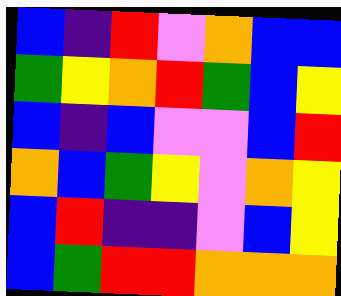[["blue", "indigo", "red", "violet", "orange", "blue", "blue"], ["green", "yellow", "orange", "red", "green", "blue", "yellow"], ["blue", "indigo", "blue", "violet", "violet", "blue", "red"], ["orange", "blue", "green", "yellow", "violet", "orange", "yellow"], ["blue", "red", "indigo", "indigo", "violet", "blue", "yellow"], ["blue", "green", "red", "red", "orange", "orange", "orange"]]